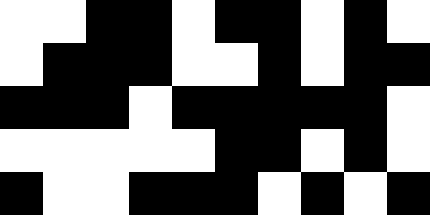[["white", "white", "black", "black", "white", "black", "black", "white", "black", "white"], ["white", "black", "black", "black", "white", "white", "black", "white", "black", "black"], ["black", "black", "black", "white", "black", "black", "black", "black", "black", "white"], ["white", "white", "white", "white", "white", "black", "black", "white", "black", "white"], ["black", "white", "white", "black", "black", "black", "white", "black", "white", "black"]]